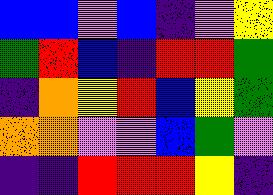[["blue", "blue", "violet", "blue", "indigo", "violet", "yellow"], ["green", "red", "blue", "indigo", "red", "red", "green"], ["indigo", "orange", "yellow", "red", "blue", "yellow", "green"], ["orange", "orange", "violet", "violet", "blue", "green", "violet"], ["indigo", "indigo", "red", "red", "red", "yellow", "indigo"]]